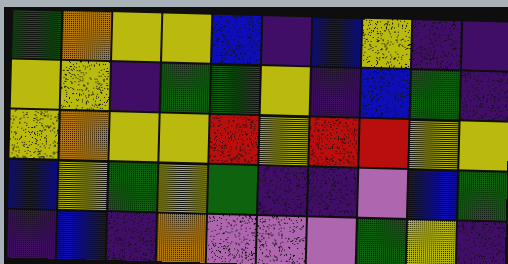[["green", "orange", "yellow", "yellow", "blue", "indigo", "blue", "yellow", "indigo", "indigo"], ["yellow", "yellow", "indigo", "green", "green", "yellow", "indigo", "blue", "green", "indigo"], ["yellow", "orange", "yellow", "yellow", "red", "yellow", "red", "red", "yellow", "yellow"], ["blue", "yellow", "green", "yellow", "green", "indigo", "indigo", "violet", "blue", "green"], ["indigo", "blue", "indigo", "orange", "violet", "violet", "violet", "green", "yellow", "indigo"]]